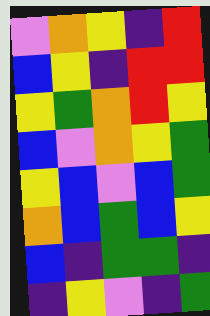[["violet", "orange", "yellow", "indigo", "red"], ["blue", "yellow", "indigo", "red", "red"], ["yellow", "green", "orange", "red", "yellow"], ["blue", "violet", "orange", "yellow", "green"], ["yellow", "blue", "violet", "blue", "green"], ["orange", "blue", "green", "blue", "yellow"], ["blue", "indigo", "green", "green", "indigo"], ["indigo", "yellow", "violet", "indigo", "green"]]